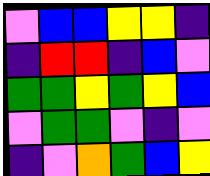[["violet", "blue", "blue", "yellow", "yellow", "indigo"], ["indigo", "red", "red", "indigo", "blue", "violet"], ["green", "green", "yellow", "green", "yellow", "blue"], ["violet", "green", "green", "violet", "indigo", "violet"], ["indigo", "violet", "orange", "green", "blue", "yellow"]]